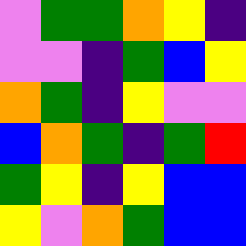[["violet", "green", "green", "orange", "yellow", "indigo"], ["violet", "violet", "indigo", "green", "blue", "yellow"], ["orange", "green", "indigo", "yellow", "violet", "violet"], ["blue", "orange", "green", "indigo", "green", "red"], ["green", "yellow", "indigo", "yellow", "blue", "blue"], ["yellow", "violet", "orange", "green", "blue", "blue"]]